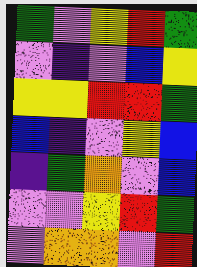[["green", "violet", "yellow", "red", "green"], ["violet", "indigo", "violet", "blue", "yellow"], ["yellow", "yellow", "red", "red", "green"], ["blue", "indigo", "violet", "yellow", "blue"], ["indigo", "green", "orange", "violet", "blue"], ["violet", "violet", "yellow", "red", "green"], ["violet", "orange", "orange", "violet", "red"]]